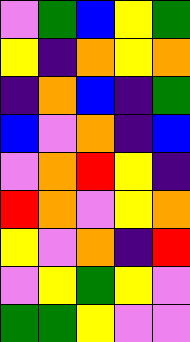[["violet", "green", "blue", "yellow", "green"], ["yellow", "indigo", "orange", "yellow", "orange"], ["indigo", "orange", "blue", "indigo", "green"], ["blue", "violet", "orange", "indigo", "blue"], ["violet", "orange", "red", "yellow", "indigo"], ["red", "orange", "violet", "yellow", "orange"], ["yellow", "violet", "orange", "indigo", "red"], ["violet", "yellow", "green", "yellow", "violet"], ["green", "green", "yellow", "violet", "violet"]]